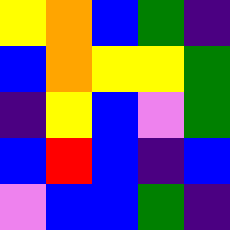[["yellow", "orange", "blue", "green", "indigo"], ["blue", "orange", "yellow", "yellow", "green"], ["indigo", "yellow", "blue", "violet", "green"], ["blue", "red", "blue", "indigo", "blue"], ["violet", "blue", "blue", "green", "indigo"]]